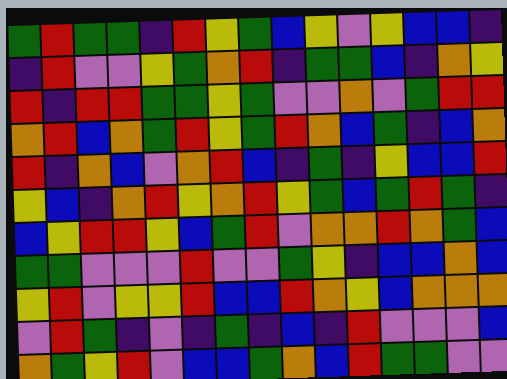[["green", "red", "green", "green", "indigo", "red", "yellow", "green", "blue", "yellow", "violet", "yellow", "blue", "blue", "indigo"], ["indigo", "red", "violet", "violet", "yellow", "green", "orange", "red", "indigo", "green", "green", "blue", "indigo", "orange", "yellow"], ["red", "indigo", "red", "red", "green", "green", "yellow", "green", "violet", "violet", "orange", "violet", "green", "red", "red"], ["orange", "red", "blue", "orange", "green", "red", "yellow", "green", "red", "orange", "blue", "green", "indigo", "blue", "orange"], ["red", "indigo", "orange", "blue", "violet", "orange", "red", "blue", "indigo", "green", "indigo", "yellow", "blue", "blue", "red"], ["yellow", "blue", "indigo", "orange", "red", "yellow", "orange", "red", "yellow", "green", "blue", "green", "red", "green", "indigo"], ["blue", "yellow", "red", "red", "yellow", "blue", "green", "red", "violet", "orange", "orange", "red", "orange", "green", "blue"], ["green", "green", "violet", "violet", "violet", "red", "violet", "violet", "green", "yellow", "indigo", "blue", "blue", "orange", "blue"], ["yellow", "red", "violet", "yellow", "yellow", "red", "blue", "blue", "red", "orange", "yellow", "blue", "orange", "orange", "orange"], ["violet", "red", "green", "indigo", "violet", "indigo", "green", "indigo", "blue", "indigo", "red", "violet", "violet", "violet", "blue"], ["orange", "green", "yellow", "red", "violet", "blue", "blue", "green", "orange", "blue", "red", "green", "green", "violet", "violet"]]